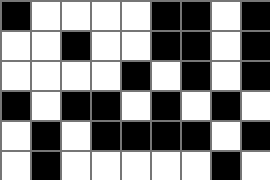[["black", "white", "white", "white", "white", "black", "black", "white", "black"], ["white", "white", "black", "white", "white", "black", "black", "white", "black"], ["white", "white", "white", "white", "black", "white", "black", "white", "black"], ["black", "white", "black", "black", "white", "black", "white", "black", "white"], ["white", "black", "white", "black", "black", "black", "black", "white", "black"], ["white", "black", "white", "white", "white", "white", "white", "black", "white"]]